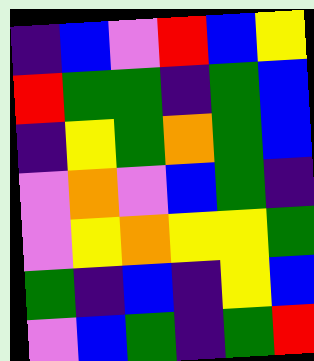[["indigo", "blue", "violet", "red", "blue", "yellow"], ["red", "green", "green", "indigo", "green", "blue"], ["indigo", "yellow", "green", "orange", "green", "blue"], ["violet", "orange", "violet", "blue", "green", "indigo"], ["violet", "yellow", "orange", "yellow", "yellow", "green"], ["green", "indigo", "blue", "indigo", "yellow", "blue"], ["violet", "blue", "green", "indigo", "green", "red"]]